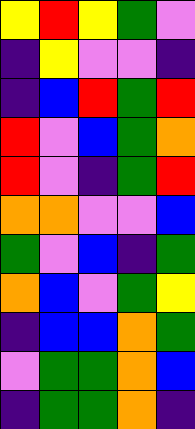[["yellow", "red", "yellow", "green", "violet"], ["indigo", "yellow", "violet", "violet", "indigo"], ["indigo", "blue", "red", "green", "red"], ["red", "violet", "blue", "green", "orange"], ["red", "violet", "indigo", "green", "red"], ["orange", "orange", "violet", "violet", "blue"], ["green", "violet", "blue", "indigo", "green"], ["orange", "blue", "violet", "green", "yellow"], ["indigo", "blue", "blue", "orange", "green"], ["violet", "green", "green", "orange", "blue"], ["indigo", "green", "green", "orange", "indigo"]]